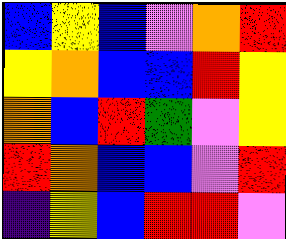[["blue", "yellow", "blue", "violet", "orange", "red"], ["yellow", "orange", "blue", "blue", "red", "yellow"], ["orange", "blue", "red", "green", "violet", "yellow"], ["red", "orange", "blue", "blue", "violet", "red"], ["indigo", "yellow", "blue", "red", "red", "violet"]]